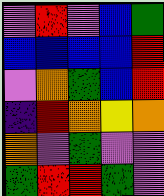[["violet", "red", "violet", "blue", "green"], ["blue", "blue", "blue", "blue", "red"], ["violet", "orange", "green", "blue", "red"], ["indigo", "red", "orange", "yellow", "orange"], ["orange", "violet", "green", "violet", "violet"], ["green", "red", "red", "green", "violet"]]